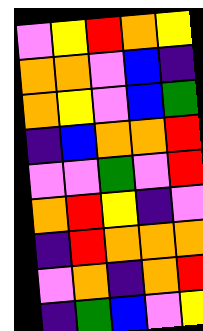[["violet", "yellow", "red", "orange", "yellow"], ["orange", "orange", "violet", "blue", "indigo"], ["orange", "yellow", "violet", "blue", "green"], ["indigo", "blue", "orange", "orange", "red"], ["violet", "violet", "green", "violet", "red"], ["orange", "red", "yellow", "indigo", "violet"], ["indigo", "red", "orange", "orange", "orange"], ["violet", "orange", "indigo", "orange", "red"], ["indigo", "green", "blue", "violet", "yellow"]]